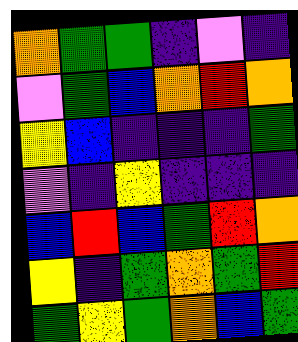[["orange", "green", "green", "indigo", "violet", "indigo"], ["violet", "green", "blue", "orange", "red", "orange"], ["yellow", "blue", "indigo", "indigo", "indigo", "green"], ["violet", "indigo", "yellow", "indigo", "indigo", "indigo"], ["blue", "red", "blue", "green", "red", "orange"], ["yellow", "indigo", "green", "orange", "green", "red"], ["green", "yellow", "green", "orange", "blue", "green"]]